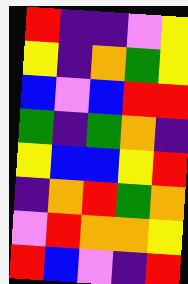[["red", "indigo", "indigo", "violet", "yellow"], ["yellow", "indigo", "orange", "green", "yellow"], ["blue", "violet", "blue", "red", "red"], ["green", "indigo", "green", "orange", "indigo"], ["yellow", "blue", "blue", "yellow", "red"], ["indigo", "orange", "red", "green", "orange"], ["violet", "red", "orange", "orange", "yellow"], ["red", "blue", "violet", "indigo", "red"]]